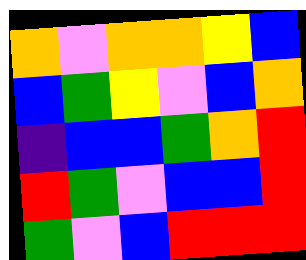[["orange", "violet", "orange", "orange", "yellow", "blue"], ["blue", "green", "yellow", "violet", "blue", "orange"], ["indigo", "blue", "blue", "green", "orange", "red"], ["red", "green", "violet", "blue", "blue", "red"], ["green", "violet", "blue", "red", "red", "red"]]